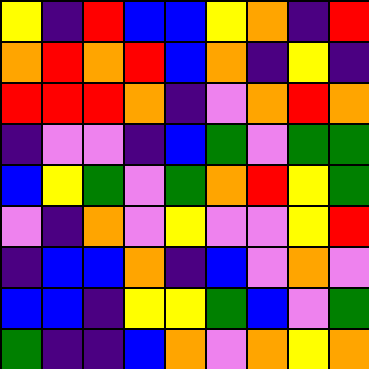[["yellow", "indigo", "red", "blue", "blue", "yellow", "orange", "indigo", "red"], ["orange", "red", "orange", "red", "blue", "orange", "indigo", "yellow", "indigo"], ["red", "red", "red", "orange", "indigo", "violet", "orange", "red", "orange"], ["indigo", "violet", "violet", "indigo", "blue", "green", "violet", "green", "green"], ["blue", "yellow", "green", "violet", "green", "orange", "red", "yellow", "green"], ["violet", "indigo", "orange", "violet", "yellow", "violet", "violet", "yellow", "red"], ["indigo", "blue", "blue", "orange", "indigo", "blue", "violet", "orange", "violet"], ["blue", "blue", "indigo", "yellow", "yellow", "green", "blue", "violet", "green"], ["green", "indigo", "indigo", "blue", "orange", "violet", "orange", "yellow", "orange"]]